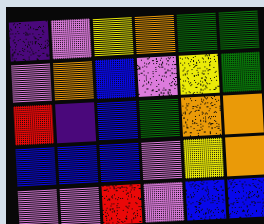[["indigo", "violet", "yellow", "orange", "green", "green"], ["violet", "orange", "blue", "violet", "yellow", "green"], ["red", "indigo", "blue", "green", "orange", "orange"], ["blue", "blue", "blue", "violet", "yellow", "orange"], ["violet", "violet", "red", "violet", "blue", "blue"]]